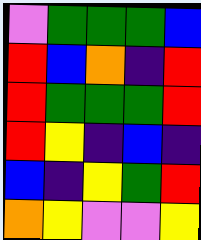[["violet", "green", "green", "green", "blue"], ["red", "blue", "orange", "indigo", "red"], ["red", "green", "green", "green", "red"], ["red", "yellow", "indigo", "blue", "indigo"], ["blue", "indigo", "yellow", "green", "red"], ["orange", "yellow", "violet", "violet", "yellow"]]